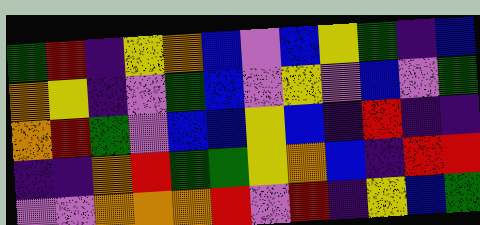[["green", "red", "indigo", "yellow", "orange", "blue", "violet", "blue", "yellow", "green", "indigo", "blue"], ["orange", "yellow", "indigo", "violet", "green", "blue", "violet", "yellow", "violet", "blue", "violet", "green"], ["orange", "red", "green", "violet", "blue", "blue", "yellow", "blue", "indigo", "red", "indigo", "indigo"], ["indigo", "indigo", "orange", "red", "green", "green", "yellow", "orange", "blue", "indigo", "red", "red"], ["violet", "violet", "orange", "orange", "orange", "red", "violet", "red", "indigo", "yellow", "blue", "green"]]